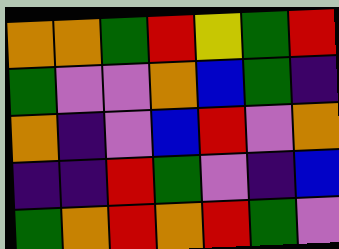[["orange", "orange", "green", "red", "yellow", "green", "red"], ["green", "violet", "violet", "orange", "blue", "green", "indigo"], ["orange", "indigo", "violet", "blue", "red", "violet", "orange"], ["indigo", "indigo", "red", "green", "violet", "indigo", "blue"], ["green", "orange", "red", "orange", "red", "green", "violet"]]